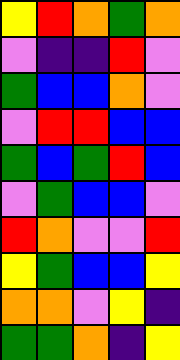[["yellow", "red", "orange", "green", "orange"], ["violet", "indigo", "indigo", "red", "violet"], ["green", "blue", "blue", "orange", "violet"], ["violet", "red", "red", "blue", "blue"], ["green", "blue", "green", "red", "blue"], ["violet", "green", "blue", "blue", "violet"], ["red", "orange", "violet", "violet", "red"], ["yellow", "green", "blue", "blue", "yellow"], ["orange", "orange", "violet", "yellow", "indigo"], ["green", "green", "orange", "indigo", "yellow"]]